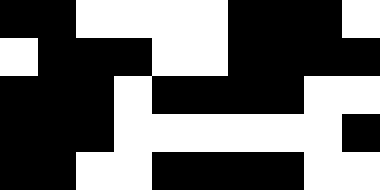[["black", "black", "white", "white", "white", "white", "black", "black", "black", "white"], ["white", "black", "black", "black", "white", "white", "black", "black", "black", "black"], ["black", "black", "black", "white", "black", "black", "black", "black", "white", "white"], ["black", "black", "black", "white", "white", "white", "white", "white", "white", "black"], ["black", "black", "white", "white", "black", "black", "black", "black", "white", "white"]]